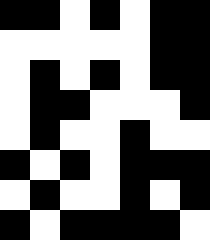[["black", "black", "white", "black", "white", "black", "black"], ["white", "white", "white", "white", "white", "black", "black"], ["white", "black", "white", "black", "white", "black", "black"], ["white", "black", "black", "white", "white", "white", "black"], ["white", "black", "white", "white", "black", "white", "white"], ["black", "white", "black", "white", "black", "black", "black"], ["white", "black", "white", "white", "black", "white", "black"], ["black", "white", "black", "black", "black", "black", "white"]]